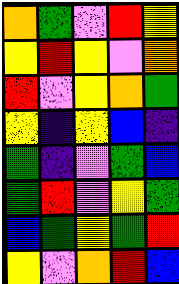[["orange", "green", "violet", "red", "yellow"], ["yellow", "red", "yellow", "violet", "orange"], ["red", "violet", "yellow", "orange", "green"], ["yellow", "indigo", "yellow", "blue", "indigo"], ["green", "indigo", "violet", "green", "blue"], ["green", "red", "violet", "yellow", "green"], ["blue", "green", "yellow", "green", "red"], ["yellow", "violet", "orange", "red", "blue"]]